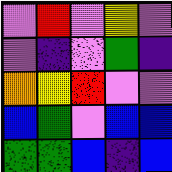[["violet", "red", "violet", "yellow", "violet"], ["violet", "indigo", "violet", "green", "indigo"], ["orange", "yellow", "red", "violet", "violet"], ["blue", "green", "violet", "blue", "blue"], ["green", "green", "blue", "indigo", "blue"]]